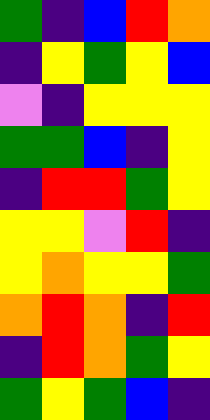[["green", "indigo", "blue", "red", "orange"], ["indigo", "yellow", "green", "yellow", "blue"], ["violet", "indigo", "yellow", "yellow", "yellow"], ["green", "green", "blue", "indigo", "yellow"], ["indigo", "red", "red", "green", "yellow"], ["yellow", "yellow", "violet", "red", "indigo"], ["yellow", "orange", "yellow", "yellow", "green"], ["orange", "red", "orange", "indigo", "red"], ["indigo", "red", "orange", "green", "yellow"], ["green", "yellow", "green", "blue", "indigo"]]